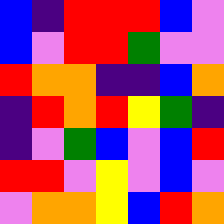[["blue", "indigo", "red", "red", "red", "blue", "violet"], ["blue", "violet", "red", "red", "green", "violet", "violet"], ["red", "orange", "orange", "indigo", "indigo", "blue", "orange"], ["indigo", "red", "orange", "red", "yellow", "green", "indigo"], ["indigo", "violet", "green", "blue", "violet", "blue", "red"], ["red", "red", "violet", "yellow", "violet", "blue", "violet"], ["violet", "orange", "orange", "yellow", "blue", "red", "orange"]]